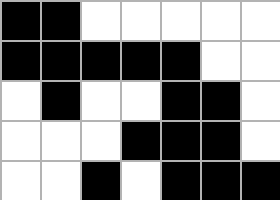[["black", "black", "white", "white", "white", "white", "white"], ["black", "black", "black", "black", "black", "white", "white"], ["white", "black", "white", "white", "black", "black", "white"], ["white", "white", "white", "black", "black", "black", "white"], ["white", "white", "black", "white", "black", "black", "black"]]